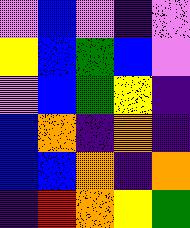[["violet", "blue", "violet", "indigo", "violet"], ["yellow", "blue", "green", "blue", "violet"], ["violet", "blue", "green", "yellow", "indigo"], ["blue", "orange", "indigo", "orange", "indigo"], ["blue", "blue", "orange", "indigo", "orange"], ["indigo", "red", "orange", "yellow", "green"]]